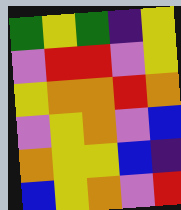[["green", "yellow", "green", "indigo", "yellow"], ["violet", "red", "red", "violet", "yellow"], ["yellow", "orange", "orange", "red", "orange"], ["violet", "yellow", "orange", "violet", "blue"], ["orange", "yellow", "yellow", "blue", "indigo"], ["blue", "yellow", "orange", "violet", "red"]]